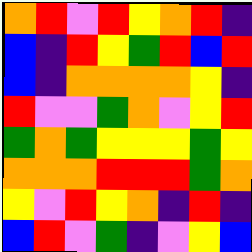[["orange", "red", "violet", "red", "yellow", "orange", "red", "indigo"], ["blue", "indigo", "red", "yellow", "green", "red", "blue", "red"], ["blue", "indigo", "orange", "orange", "orange", "orange", "yellow", "indigo"], ["red", "violet", "violet", "green", "orange", "violet", "yellow", "red"], ["green", "orange", "green", "yellow", "yellow", "yellow", "green", "yellow"], ["orange", "orange", "orange", "red", "red", "red", "green", "orange"], ["yellow", "violet", "red", "yellow", "orange", "indigo", "red", "indigo"], ["blue", "red", "violet", "green", "indigo", "violet", "yellow", "blue"]]